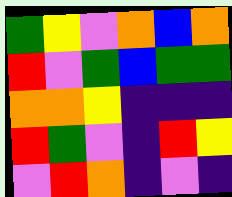[["green", "yellow", "violet", "orange", "blue", "orange"], ["red", "violet", "green", "blue", "green", "green"], ["orange", "orange", "yellow", "indigo", "indigo", "indigo"], ["red", "green", "violet", "indigo", "red", "yellow"], ["violet", "red", "orange", "indigo", "violet", "indigo"]]